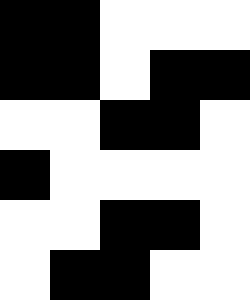[["black", "black", "white", "white", "white"], ["black", "black", "white", "black", "black"], ["white", "white", "black", "black", "white"], ["black", "white", "white", "white", "white"], ["white", "white", "black", "black", "white"], ["white", "black", "black", "white", "white"]]